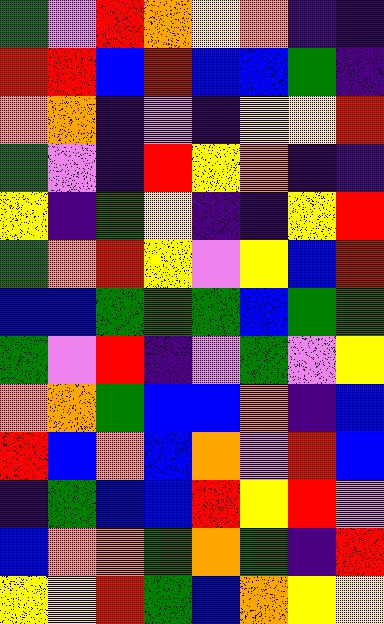[["green", "violet", "red", "orange", "yellow", "orange", "indigo", "indigo"], ["red", "red", "blue", "red", "blue", "blue", "green", "indigo"], ["orange", "orange", "indigo", "violet", "indigo", "yellow", "yellow", "red"], ["green", "violet", "indigo", "red", "yellow", "orange", "indigo", "indigo"], ["yellow", "indigo", "green", "yellow", "indigo", "indigo", "yellow", "red"], ["green", "orange", "red", "yellow", "violet", "yellow", "blue", "red"], ["blue", "blue", "green", "green", "green", "blue", "green", "green"], ["green", "violet", "red", "indigo", "violet", "green", "violet", "yellow"], ["orange", "orange", "green", "blue", "blue", "orange", "indigo", "blue"], ["red", "blue", "orange", "blue", "orange", "violet", "red", "blue"], ["indigo", "green", "blue", "blue", "red", "yellow", "red", "violet"], ["blue", "orange", "orange", "green", "orange", "green", "indigo", "red"], ["yellow", "yellow", "red", "green", "blue", "orange", "yellow", "yellow"]]